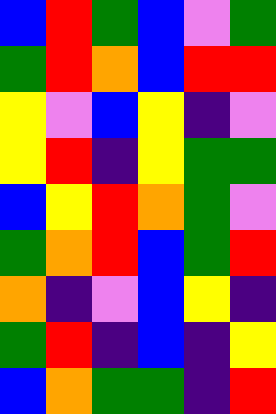[["blue", "red", "green", "blue", "violet", "green"], ["green", "red", "orange", "blue", "red", "red"], ["yellow", "violet", "blue", "yellow", "indigo", "violet"], ["yellow", "red", "indigo", "yellow", "green", "green"], ["blue", "yellow", "red", "orange", "green", "violet"], ["green", "orange", "red", "blue", "green", "red"], ["orange", "indigo", "violet", "blue", "yellow", "indigo"], ["green", "red", "indigo", "blue", "indigo", "yellow"], ["blue", "orange", "green", "green", "indigo", "red"]]